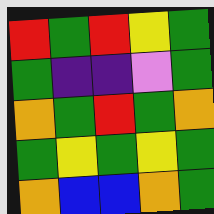[["red", "green", "red", "yellow", "green"], ["green", "indigo", "indigo", "violet", "green"], ["orange", "green", "red", "green", "orange"], ["green", "yellow", "green", "yellow", "green"], ["orange", "blue", "blue", "orange", "green"]]